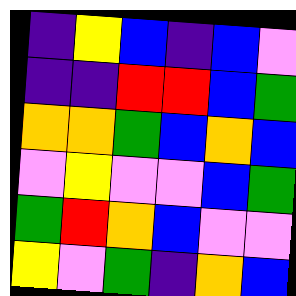[["indigo", "yellow", "blue", "indigo", "blue", "violet"], ["indigo", "indigo", "red", "red", "blue", "green"], ["orange", "orange", "green", "blue", "orange", "blue"], ["violet", "yellow", "violet", "violet", "blue", "green"], ["green", "red", "orange", "blue", "violet", "violet"], ["yellow", "violet", "green", "indigo", "orange", "blue"]]